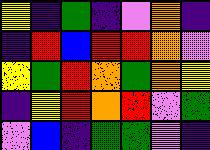[["yellow", "indigo", "green", "indigo", "violet", "orange", "indigo"], ["indigo", "red", "blue", "red", "red", "orange", "violet"], ["yellow", "green", "red", "orange", "green", "orange", "yellow"], ["indigo", "yellow", "red", "orange", "red", "violet", "green"], ["violet", "blue", "indigo", "green", "green", "violet", "indigo"]]